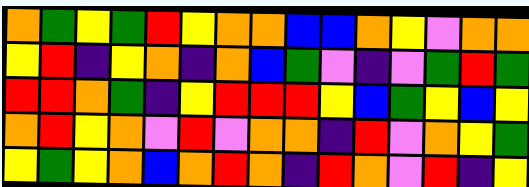[["orange", "green", "yellow", "green", "red", "yellow", "orange", "orange", "blue", "blue", "orange", "yellow", "violet", "orange", "orange"], ["yellow", "red", "indigo", "yellow", "orange", "indigo", "orange", "blue", "green", "violet", "indigo", "violet", "green", "red", "green"], ["red", "red", "orange", "green", "indigo", "yellow", "red", "red", "red", "yellow", "blue", "green", "yellow", "blue", "yellow"], ["orange", "red", "yellow", "orange", "violet", "red", "violet", "orange", "orange", "indigo", "red", "violet", "orange", "yellow", "green"], ["yellow", "green", "yellow", "orange", "blue", "orange", "red", "orange", "indigo", "red", "orange", "violet", "red", "indigo", "yellow"]]